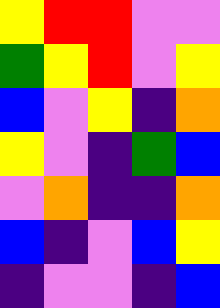[["yellow", "red", "red", "violet", "violet"], ["green", "yellow", "red", "violet", "yellow"], ["blue", "violet", "yellow", "indigo", "orange"], ["yellow", "violet", "indigo", "green", "blue"], ["violet", "orange", "indigo", "indigo", "orange"], ["blue", "indigo", "violet", "blue", "yellow"], ["indigo", "violet", "violet", "indigo", "blue"]]